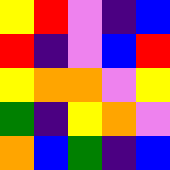[["yellow", "red", "violet", "indigo", "blue"], ["red", "indigo", "violet", "blue", "red"], ["yellow", "orange", "orange", "violet", "yellow"], ["green", "indigo", "yellow", "orange", "violet"], ["orange", "blue", "green", "indigo", "blue"]]